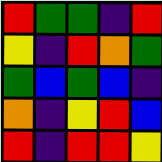[["red", "green", "green", "indigo", "red"], ["yellow", "indigo", "red", "orange", "green"], ["green", "blue", "green", "blue", "indigo"], ["orange", "indigo", "yellow", "red", "blue"], ["red", "indigo", "red", "red", "yellow"]]